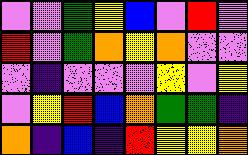[["violet", "violet", "green", "yellow", "blue", "violet", "red", "violet"], ["red", "violet", "green", "orange", "yellow", "orange", "violet", "violet"], ["violet", "indigo", "violet", "violet", "violet", "yellow", "violet", "yellow"], ["violet", "yellow", "red", "blue", "orange", "green", "green", "indigo"], ["orange", "indigo", "blue", "indigo", "red", "yellow", "yellow", "orange"]]